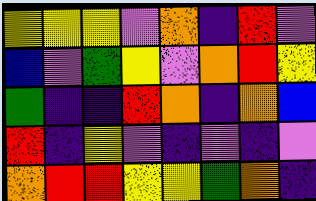[["yellow", "yellow", "yellow", "violet", "orange", "indigo", "red", "violet"], ["blue", "violet", "green", "yellow", "violet", "orange", "red", "yellow"], ["green", "indigo", "indigo", "red", "orange", "indigo", "orange", "blue"], ["red", "indigo", "yellow", "violet", "indigo", "violet", "indigo", "violet"], ["orange", "red", "red", "yellow", "yellow", "green", "orange", "indigo"]]